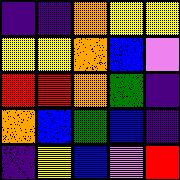[["indigo", "indigo", "orange", "yellow", "yellow"], ["yellow", "yellow", "orange", "blue", "violet"], ["red", "red", "orange", "green", "indigo"], ["orange", "blue", "green", "blue", "indigo"], ["indigo", "yellow", "blue", "violet", "red"]]